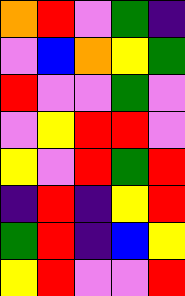[["orange", "red", "violet", "green", "indigo"], ["violet", "blue", "orange", "yellow", "green"], ["red", "violet", "violet", "green", "violet"], ["violet", "yellow", "red", "red", "violet"], ["yellow", "violet", "red", "green", "red"], ["indigo", "red", "indigo", "yellow", "red"], ["green", "red", "indigo", "blue", "yellow"], ["yellow", "red", "violet", "violet", "red"]]